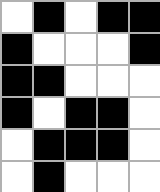[["white", "black", "white", "black", "black"], ["black", "white", "white", "white", "black"], ["black", "black", "white", "white", "white"], ["black", "white", "black", "black", "white"], ["white", "black", "black", "black", "white"], ["white", "black", "white", "white", "white"]]